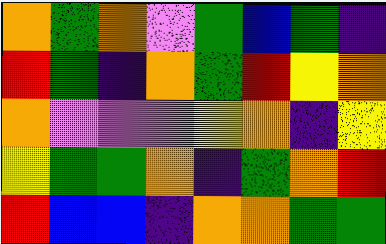[["orange", "green", "orange", "violet", "green", "blue", "green", "indigo"], ["red", "green", "indigo", "orange", "green", "red", "yellow", "orange"], ["orange", "violet", "violet", "violet", "yellow", "orange", "indigo", "yellow"], ["yellow", "green", "green", "orange", "indigo", "green", "orange", "red"], ["red", "blue", "blue", "indigo", "orange", "orange", "green", "green"]]